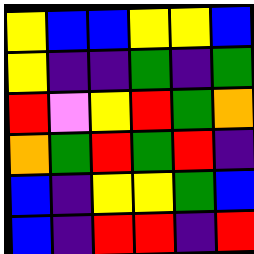[["yellow", "blue", "blue", "yellow", "yellow", "blue"], ["yellow", "indigo", "indigo", "green", "indigo", "green"], ["red", "violet", "yellow", "red", "green", "orange"], ["orange", "green", "red", "green", "red", "indigo"], ["blue", "indigo", "yellow", "yellow", "green", "blue"], ["blue", "indigo", "red", "red", "indigo", "red"]]